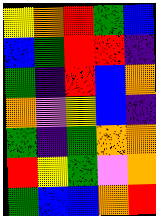[["yellow", "orange", "red", "green", "blue"], ["blue", "green", "red", "red", "indigo"], ["green", "indigo", "red", "blue", "orange"], ["orange", "violet", "yellow", "blue", "indigo"], ["green", "indigo", "green", "orange", "orange"], ["red", "yellow", "green", "violet", "orange"], ["green", "blue", "blue", "orange", "red"]]